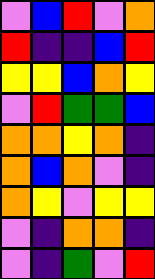[["violet", "blue", "red", "violet", "orange"], ["red", "indigo", "indigo", "blue", "red"], ["yellow", "yellow", "blue", "orange", "yellow"], ["violet", "red", "green", "green", "blue"], ["orange", "orange", "yellow", "orange", "indigo"], ["orange", "blue", "orange", "violet", "indigo"], ["orange", "yellow", "violet", "yellow", "yellow"], ["violet", "indigo", "orange", "orange", "indigo"], ["violet", "indigo", "green", "violet", "red"]]